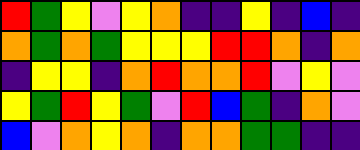[["red", "green", "yellow", "violet", "yellow", "orange", "indigo", "indigo", "yellow", "indigo", "blue", "indigo"], ["orange", "green", "orange", "green", "yellow", "yellow", "yellow", "red", "red", "orange", "indigo", "orange"], ["indigo", "yellow", "yellow", "indigo", "orange", "red", "orange", "orange", "red", "violet", "yellow", "violet"], ["yellow", "green", "red", "yellow", "green", "violet", "red", "blue", "green", "indigo", "orange", "violet"], ["blue", "violet", "orange", "yellow", "orange", "indigo", "orange", "orange", "green", "green", "indigo", "indigo"]]